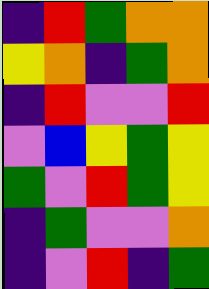[["indigo", "red", "green", "orange", "orange"], ["yellow", "orange", "indigo", "green", "orange"], ["indigo", "red", "violet", "violet", "red"], ["violet", "blue", "yellow", "green", "yellow"], ["green", "violet", "red", "green", "yellow"], ["indigo", "green", "violet", "violet", "orange"], ["indigo", "violet", "red", "indigo", "green"]]